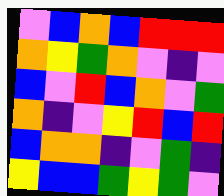[["violet", "blue", "orange", "blue", "red", "red", "red"], ["orange", "yellow", "green", "orange", "violet", "indigo", "violet"], ["blue", "violet", "red", "blue", "orange", "violet", "green"], ["orange", "indigo", "violet", "yellow", "red", "blue", "red"], ["blue", "orange", "orange", "indigo", "violet", "green", "indigo"], ["yellow", "blue", "blue", "green", "yellow", "green", "violet"]]